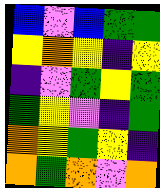[["blue", "violet", "blue", "green", "green"], ["yellow", "orange", "yellow", "indigo", "yellow"], ["indigo", "violet", "green", "yellow", "green"], ["green", "yellow", "violet", "indigo", "green"], ["orange", "yellow", "green", "yellow", "indigo"], ["orange", "green", "orange", "violet", "orange"]]